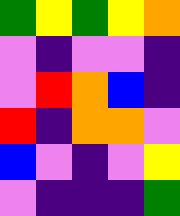[["green", "yellow", "green", "yellow", "orange"], ["violet", "indigo", "violet", "violet", "indigo"], ["violet", "red", "orange", "blue", "indigo"], ["red", "indigo", "orange", "orange", "violet"], ["blue", "violet", "indigo", "violet", "yellow"], ["violet", "indigo", "indigo", "indigo", "green"]]